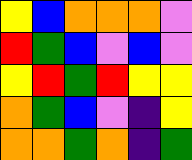[["yellow", "blue", "orange", "orange", "orange", "violet"], ["red", "green", "blue", "violet", "blue", "violet"], ["yellow", "red", "green", "red", "yellow", "yellow"], ["orange", "green", "blue", "violet", "indigo", "yellow"], ["orange", "orange", "green", "orange", "indigo", "green"]]